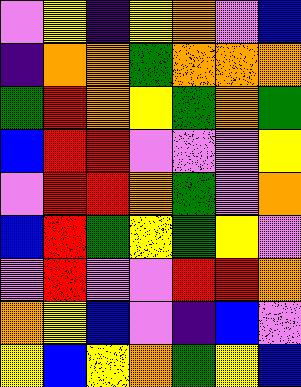[["violet", "yellow", "indigo", "yellow", "orange", "violet", "blue"], ["indigo", "orange", "orange", "green", "orange", "orange", "orange"], ["green", "red", "orange", "yellow", "green", "orange", "green"], ["blue", "red", "red", "violet", "violet", "violet", "yellow"], ["violet", "red", "red", "orange", "green", "violet", "orange"], ["blue", "red", "green", "yellow", "green", "yellow", "violet"], ["violet", "red", "violet", "violet", "red", "red", "orange"], ["orange", "yellow", "blue", "violet", "indigo", "blue", "violet"], ["yellow", "blue", "yellow", "orange", "green", "yellow", "blue"]]